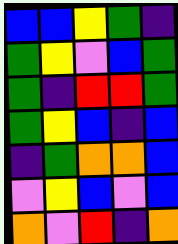[["blue", "blue", "yellow", "green", "indigo"], ["green", "yellow", "violet", "blue", "green"], ["green", "indigo", "red", "red", "green"], ["green", "yellow", "blue", "indigo", "blue"], ["indigo", "green", "orange", "orange", "blue"], ["violet", "yellow", "blue", "violet", "blue"], ["orange", "violet", "red", "indigo", "orange"]]